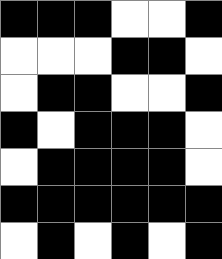[["black", "black", "black", "white", "white", "black"], ["white", "white", "white", "black", "black", "white"], ["white", "black", "black", "white", "white", "black"], ["black", "white", "black", "black", "black", "white"], ["white", "black", "black", "black", "black", "white"], ["black", "black", "black", "black", "black", "black"], ["white", "black", "white", "black", "white", "black"]]